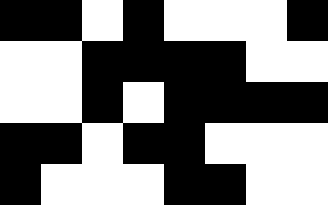[["black", "black", "white", "black", "white", "white", "white", "black"], ["white", "white", "black", "black", "black", "black", "white", "white"], ["white", "white", "black", "white", "black", "black", "black", "black"], ["black", "black", "white", "black", "black", "white", "white", "white"], ["black", "white", "white", "white", "black", "black", "white", "white"]]